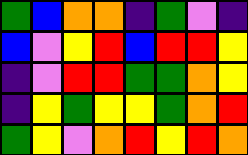[["green", "blue", "orange", "orange", "indigo", "green", "violet", "indigo"], ["blue", "violet", "yellow", "red", "blue", "red", "red", "yellow"], ["indigo", "violet", "red", "red", "green", "green", "orange", "yellow"], ["indigo", "yellow", "green", "yellow", "yellow", "green", "orange", "red"], ["green", "yellow", "violet", "orange", "red", "yellow", "red", "orange"]]